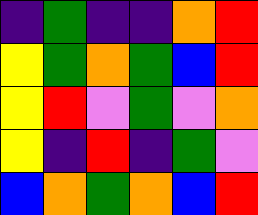[["indigo", "green", "indigo", "indigo", "orange", "red"], ["yellow", "green", "orange", "green", "blue", "red"], ["yellow", "red", "violet", "green", "violet", "orange"], ["yellow", "indigo", "red", "indigo", "green", "violet"], ["blue", "orange", "green", "orange", "blue", "red"]]